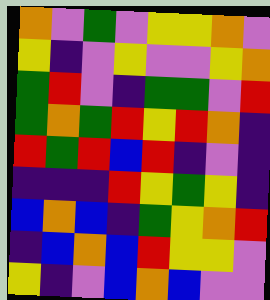[["orange", "violet", "green", "violet", "yellow", "yellow", "orange", "violet"], ["yellow", "indigo", "violet", "yellow", "violet", "violet", "yellow", "orange"], ["green", "red", "violet", "indigo", "green", "green", "violet", "red"], ["green", "orange", "green", "red", "yellow", "red", "orange", "indigo"], ["red", "green", "red", "blue", "red", "indigo", "violet", "indigo"], ["indigo", "indigo", "indigo", "red", "yellow", "green", "yellow", "indigo"], ["blue", "orange", "blue", "indigo", "green", "yellow", "orange", "red"], ["indigo", "blue", "orange", "blue", "red", "yellow", "yellow", "violet"], ["yellow", "indigo", "violet", "blue", "orange", "blue", "violet", "violet"]]